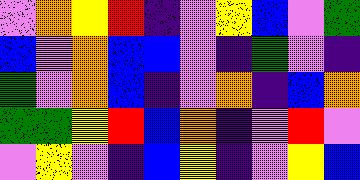[["violet", "orange", "yellow", "red", "indigo", "violet", "yellow", "blue", "violet", "green"], ["blue", "violet", "orange", "blue", "blue", "violet", "indigo", "green", "violet", "indigo"], ["green", "violet", "orange", "blue", "indigo", "violet", "orange", "indigo", "blue", "orange"], ["green", "green", "yellow", "red", "blue", "orange", "indigo", "violet", "red", "violet"], ["violet", "yellow", "violet", "indigo", "blue", "yellow", "indigo", "violet", "yellow", "blue"]]